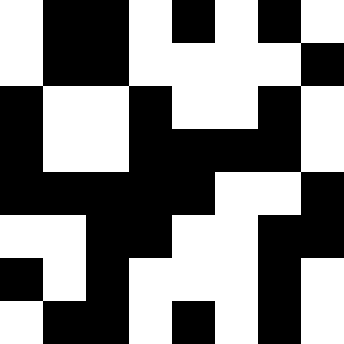[["white", "black", "black", "white", "black", "white", "black", "white"], ["white", "black", "black", "white", "white", "white", "white", "black"], ["black", "white", "white", "black", "white", "white", "black", "white"], ["black", "white", "white", "black", "black", "black", "black", "white"], ["black", "black", "black", "black", "black", "white", "white", "black"], ["white", "white", "black", "black", "white", "white", "black", "black"], ["black", "white", "black", "white", "white", "white", "black", "white"], ["white", "black", "black", "white", "black", "white", "black", "white"]]